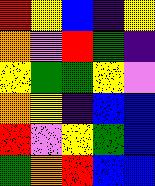[["red", "yellow", "blue", "indigo", "yellow"], ["orange", "violet", "red", "green", "indigo"], ["yellow", "green", "green", "yellow", "violet"], ["orange", "yellow", "indigo", "blue", "blue"], ["red", "violet", "yellow", "green", "blue"], ["green", "orange", "red", "blue", "blue"]]